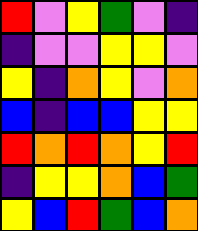[["red", "violet", "yellow", "green", "violet", "indigo"], ["indigo", "violet", "violet", "yellow", "yellow", "violet"], ["yellow", "indigo", "orange", "yellow", "violet", "orange"], ["blue", "indigo", "blue", "blue", "yellow", "yellow"], ["red", "orange", "red", "orange", "yellow", "red"], ["indigo", "yellow", "yellow", "orange", "blue", "green"], ["yellow", "blue", "red", "green", "blue", "orange"]]